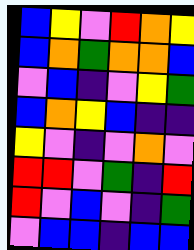[["blue", "yellow", "violet", "red", "orange", "yellow"], ["blue", "orange", "green", "orange", "orange", "blue"], ["violet", "blue", "indigo", "violet", "yellow", "green"], ["blue", "orange", "yellow", "blue", "indigo", "indigo"], ["yellow", "violet", "indigo", "violet", "orange", "violet"], ["red", "red", "violet", "green", "indigo", "red"], ["red", "violet", "blue", "violet", "indigo", "green"], ["violet", "blue", "blue", "indigo", "blue", "blue"]]